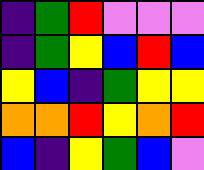[["indigo", "green", "red", "violet", "violet", "violet"], ["indigo", "green", "yellow", "blue", "red", "blue"], ["yellow", "blue", "indigo", "green", "yellow", "yellow"], ["orange", "orange", "red", "yellow", "orange", "red"], ["blue", "indigo", "yellow", "green", "blue", "violet"]]